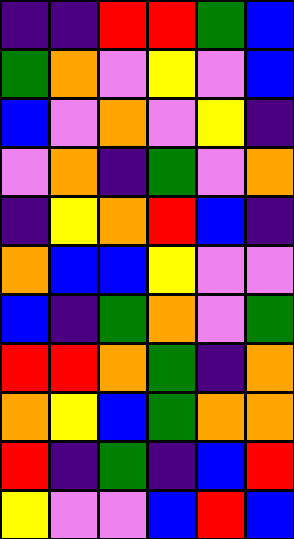[["indigo", "indigo", "red", "red", "green", "blue"], ["green", "orange", "violet", "yellow", "violet", "blue"], ["blue", "violet", "orange", "violet", "yellow", "indigo"], ["violet", "orange", "indigo", "green", "violet", "orange"], ["indigo", "yellow", "orange", "red", "blue", "indigo"], ["orange", "blue", "blue", "yellow", "violet", "violet"], ["blue", "indigo", "green", "orange", "violet", "green"], ["red", "red", "orange", "green", "indigo", "orange"], ["orange", "yellow", "blue", "green", "orange", "orange"], ["red", "indigo", "green", "indigo", "blue", "red"], ["yellow", "violet", "violet", "blue", "red", "blue"]]